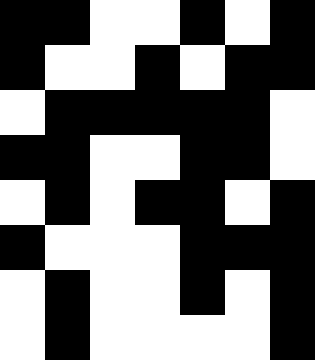[["black", "black", "white", "white", "black", "white", "black"], ["black", "white", "white", "black", "white", "black", "black"], ["white", "black", "black", "black", "black", "black", "white"], ["black", "black", "white", "white", "black", "black", "white"], ["white", "black", "white", "black", "black", "white", "black"], ["black", "white", "white", "white", "black", "black", "black"], ["white", "black", "white", "white", "black", "white", "black"], ["white", "black", "white", "white", "white", "white", "black"]]